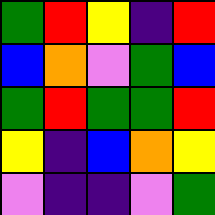[["green", "red", "yellow", "indigo", "red"], ["blue", "orange", "violet", "green", "blue"], ["green", "red", "green", "green", "red"], ["yellow", "indigo", "blue", "orange", "yellow"], ["violet", "indigo", "indigo", "violet", "green"]]